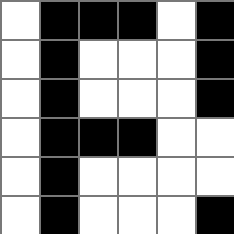[["white", "black", "black", "black", "white", "black"], ["white", "black", "white", "white", "white", "black"], ["white", "black", "white", "white", "white", "black"], ["white", "black", "black", "black", "white", "white"], ["white", "black", "white", "white", "white", "white"], ["white", "black", "white", "white", "white", "black"]]